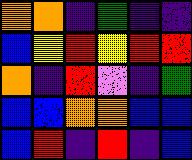[["orange", "orange", "indigo", "green", "indigo", "indigo"], ["blue", "yellow", "red", "yellow", "red", "red"], ["orange", "indigo", "red", "violet", "indigo", "green"], ["blue", "blue", "orange", "orange", "blue", "blue"], ["blue", "red", "indigo", "red", "indigo", "blue"]]